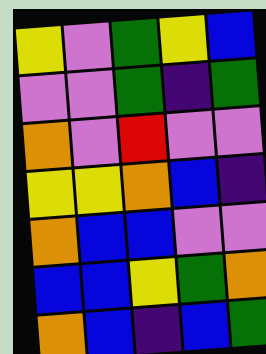[["yellow", "violet", "green", "yellow", "blue"], ["violet", "violet", "green", "indigo", "green"], ["orange", "violet", "red", "violet", "violet"], ["yellow", "yellow", "orange", "blue", "indigo"], ["orange", "blue", "blue", "violet", "violet"], ["blue", "blue", "yellow", "green", "orange"], ["orange", "blue", "indigo", "blue", "green"]]